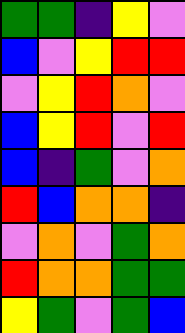[["green", "green", "indigo", "yellow", "violet"], ["blue", "violet", "yellow", "red", "red"], ["violet", "yellow", "red", "orange", "violet"], ["blue", "yellow", "red", "violet", "red"], ["blue", "indigo", "green", "violet", "orange"], ["red", "blue", "orange", "orange", "indigo"], ["violet", "orange", "violet", "green", "orange"], ["red", "orange", "orange", "green", "green"], ["yellow", "green", "violet", "green", "blue"]]